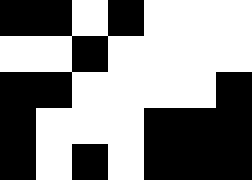[["black", "black", "white", "black", "white", "white", "white"], ["white", "white", "black", "white", "white", "white", "white"], ["black", "black", "white", "white", "white", "white", "black"], ["black", "white", "white", "white", "black", "black", "black"], ["black", "white", "black", "white", "black", "black", "black"]]